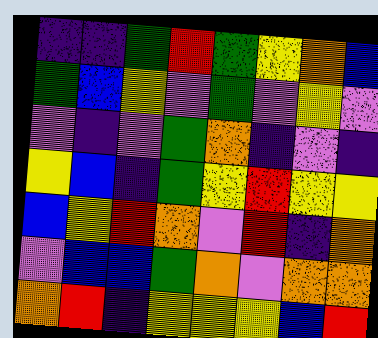[["indigo", "indigo", "green", "red", "green", "yellow", "orange", "blue"], ["green", "blue", "yellow", "violet", "green", "violet", "yellow", "violet"], ["violet", "indigo", "violet", "green", "orange", "indigo", "violet", "indigo"], ["yellow", "blue", "indigo", "green", "yellow", "red", "yellow", "yellow"], ["blue", "yellow", "red", "orange", "violet", "red", "indigo", "orange"], ["violet", "blue", "blue", "green", "orange", "violet", "orange", "orange"], ["orange", "red", "indigo", "yellow", "yellow", "yellow", "blue", "red"]]